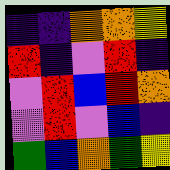[["indigo", "indigo", "orange", "orange", "yellow"], ["red", "indigo", "violet", "red", "indigo"], ["violet", "red", "blue", "red", "orange"], ["violet", "red", "violet", "blue", "indigo"], ["green", "blue", "orange", "green", "yellow"]]